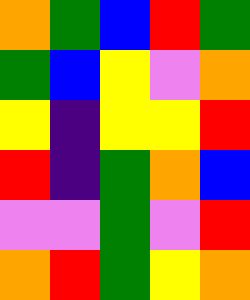[["orange", "green", "blue", "red", "green"], ["green", "blue", "yellow", "violet", "orange"], ["yellow", "indigo", "yellow", "yellow", "red"], ["red", "indigo", "green", "orange", "blue"], ["violet", "violet", "green", "violet", "red"], ["orange", "red", "green", "yellow", "orange"]]